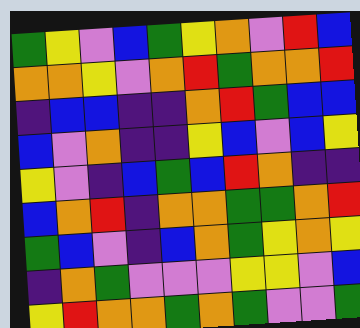[["green", "yellow", "violet", "blue", "green", "yellow", "orange", "violet", "red", "blue"], ["orange", "orange", "yellow", "violet", "orange", "red", "green", "orange", "orange", "red"], ["indigo", "blue", "blue", "indigo", "indigo", "orange", "red", "green", "blue", "blue"], ["blue", "violet", "orange", "indigo", "indigo", "yellow", "blue", "violet", "blue", "yellow"], ["yellow", "violet", "indigo", "blue", "green", "blue", "red", "orange", "indigo", "indigo"], ["blue", "orange", "red", "indigo", "orange", "orange", "green", "green", "orange", "red"], ["green", "blue", "violet", "indigo", "blue", "orange", "green", "yellow", "orange", "yellow"], ["indigo", "orange", "green", "violet", "violet", "violet", "yellow", "yellow", "violet", "blue"], ["yellow", "red", "orange", "orange", "green", "orange", "green", "violet", "violet", "green"]]